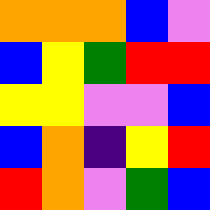[["orange", "orange", "orange", "blue", "violet"], ["blue", "yellow", "green", "red", "red"], ["yellow", "yellow", "violet", "violet", "blue"], ["blue", "orange", "indigo", "yellow", "red"], ["red", "orange", "violet", "green", "blue"]]